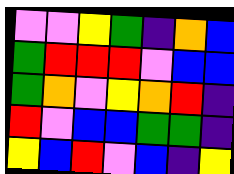[["violet", "violet", "yellow", "green", "indigo", "orange", "blue"], ["green", "red", "red", "red", "violet", "blue", "blue"], ["green", "orange", "violet", "yellow", "orange", "red", "indigo"], ["red", "violet", "blue", "blue", "green", "green", "indigo"], ["yellow", "blue", "red", "violet", "blue", "indigo", "yellow"]]